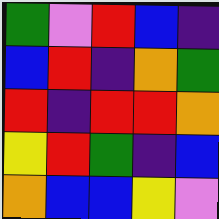[["green", "violet", "red", "blue", "indigo"], ["blue", "red", "indigo", "orange", "green"], ["red", "indigo", "red", "red", "orange"], ["yellow", "red", "green", "indigo", "blue"], ["orange", "blue", "blue", "yellow", "violet"]]